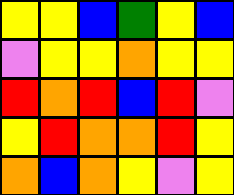[["yellow", "yellow", "blue", "green", "yellow", "blue"], ["violet", "yellow", "yellow", "orange", "yellow", "yellow"], ["red", "orange", "red", "blue", "red", "violet"], ["yellow", "red", "orange", "orange", "red", "yellow"], ["orange", "blue", "orange", "yellow", "violet", "yellow"]]